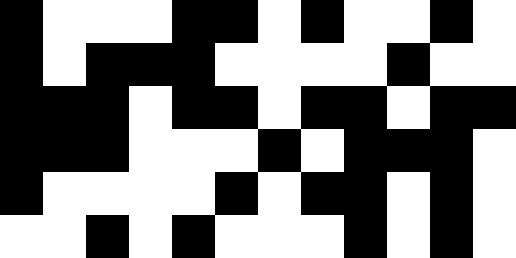[["black", "white", "white", "white", "black", "black", "white", "black", "white", "white", "black", "white"], ["black", "white", "black", "black", "black", "white", "white", "white", "white", "black", "white", "white"], ["black", "black", "black", "white", "black", "black", "white", "black", "black", "white", "black", "black"], ["black", "black", "black", "white", "white", "white", "black", "white", "black", "black", "black", "white"], ["black", "white", "white", "white", "white", "black", "white", "black", "black", "white", "black", "white"], ["white", "white", "black", "white", "black", "white", "white", "white", "black", "white", "black", "white"]]